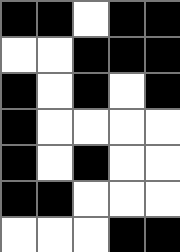[["black", "black", "white", "black", "black"], ["white", "white", "black", "black", "black"], ["black", "white", "black", "white", "black"], ["black", "white", "white", "white", "white"], ["black", "white", "black", "white", "white"], ["black", "black", "white", "white", "white"], ["white", "white", "white", "black", "black"]]